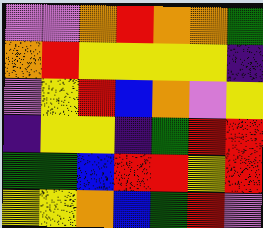[["violet", "violet", "orange", "red", "orange", "orange", "green"], ["orange", "red", "yellow", "yellow", "yellow", "yellow", "indigo"], ["violet", "yellow", "red", "blue", "orange", "violet", "yellow"], ["indigo", "yellow", "yellow", "indigo", "green", "red", "red"], ["green", "green", "blue", "red", "red", "yellow", "red"], ["yellow", "yellow", "orange", "blue", "green", "red", "violet"]]